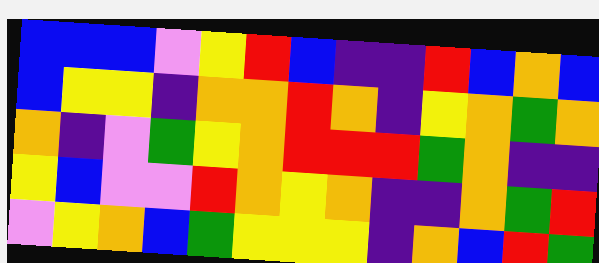[["blue", "blue", "blue", "violet", "yellow", "red", "blue", "indigo", "indigo", "red", "blue", "orange", "blue"], ["blue", "yellow", "yellow", "indigo", "orange", "orange", "red", "orange", "indigo", "yellow", "orange", "green", "orange"], ["orange", "indigo", "violet", "green", "yellow", "orange", "red", "red", "red", "green", "orange", "indigo", "indigo"], ["yellow", "blue", "violet", "violet", "red", "orange", "yellow", "orange", "indigo", "indigo", "orange", "green", "red"], ["violet", "yellow", "orange", "blue", "green", "yellow", "yellow", "yellow", "indigo", "orange", "blue", "red", "green"]]